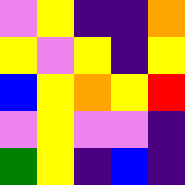[["violet", "yellow", "indigo", "indigo", "orange"], ["yellow", "violet", "yellow", "indigo", "yellow"], ["blue", "yellow", "orange", "yellow", "red"], ["violet", "yellow", "violet", "violet", "indigo"], ["green", "yellow", "indigo", "blue", "indigo"]]